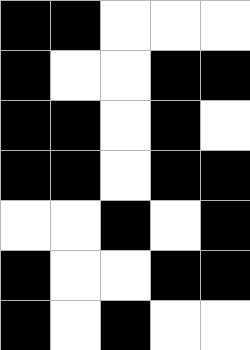[["black", "black", "white", "white", "white"], ["black", "white", "white", "black", "black"], ["black", "black", "white", "black", "white"], ["black", "black", "white", "black", "black"], ["white", "white", "black", "white", "black"], ["black", "white", "white", "black", "black"], ["black", "white", "black", "white", "white"]]